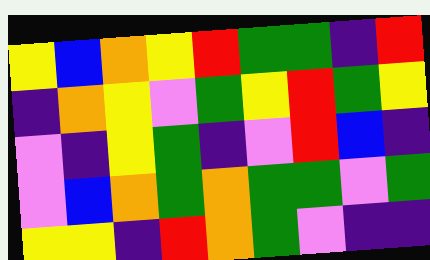[["yellow", "blue", "orange", "yellow", "red", "green", "green", "indigo", "red"], ["indigo", "orange", "yellow", "violet", "green", "yellow", "red", "green", "yellow"], ["violet", "indigo", "yellow", "green", "indigo", "violet", "red", "blue", "indigo"], ["violet", "blue", "orange", "green", "orange", "green", "green", "violet", "green"], ["yellow", "yellow", "indigo", "red", "orange", "green", "violet", "indigo", "indigo"]]